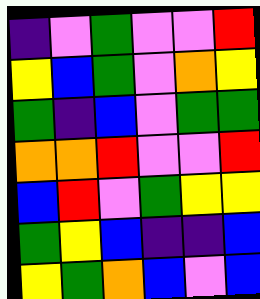[["indigo", "violet", "green", "violet", "violet", "red"], ["yellow", "blue", "green", "violet", "orange", "yellow"], ["green", "indigo", "blue", "violet", "green", "green"], ["orange", "orange", "red", "violet", "violet", "red"], ["blue", "red", "violet", "green", "yellow", "yellow"], ["green", "yellow", "blue", "indigo", "indigo", "blue"], ["yellow", "green", "orange", "blue", "violet", "blue"]]